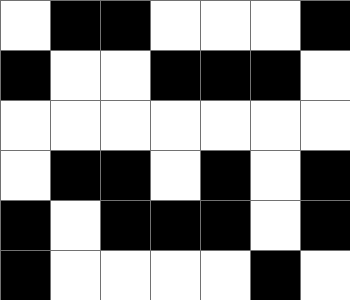[["white", "black", "black", "white", "white", "white", "black"], ["black", "white", "white", "black", "black", "black", "white"], ["white", "white", "white", "white", "white", "white", "white"], ["white", "black", "black", "white", "black", "white", "black"], ["black", "white", "black", "black", "black", "white", "black"], ["black", "white", "white", "white", "white", "black", "white"]]